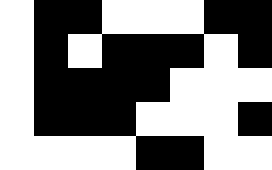[["white", "black", "black", "white", "white", "white", "black", "black"], ["white", "black", "white", "black", "black", "black", "white", "black"], ["white", "black", "black", "black", "black", "white", "white", "white"], ["white", "black", "black", "black", "white", "white", "white", "black"], ["white", "white", "white", "white", "black", "black", "white", "white"]]